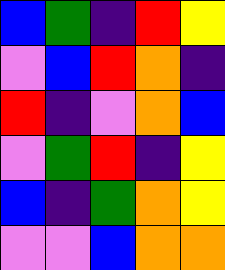[["blue", "green", "indigo", "red", "yellow"], ["violet", "blue", "red", "orange", "indigo"], ["red", "indigo", "violet", "orange", "blue"], ["violet", "green", "red", "indigo", "yellow"], ["blue", "indigo", "green", "orange", "yellow"], ["violet", "violet", "blue", "orange", "orange"]]